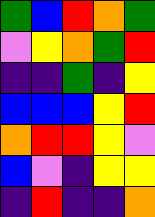[["green", "blue", "red", "orange", "green"], ["violet", "yellow", "orange", "green", "red"], ["indigo", "indigo", "green", "indigo", "yellow"], ["blue", "blue", "blue", "yellow", "red"], ["orange", "red", "red", "yellow", "violet"], ["blue", "violet", "indigo", "yellow", "yellow"], ["indigo", "red", "indigo", "indigo", "orange"]]